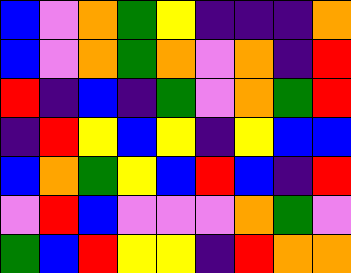[["blue", "violet", "orange", "green", "yellow", "indigo", "indigo", "indigo", "orange"], ["blue", "violet", "orange", "green", "orange", "violet", "orange", "indigo", "red"], ["red", "indigo", "blue", "indigo", "green", "violet", "orange", "green", "red"], ["indigo", "red", "yellow", "blue", "yellow", "indigo", "yellow", "blue", "blue"], ["blue", "orange", "green", "yellow", "blue", "red", "blue", "indigo", "red"], ["violet", "red", "blue", "violet", "violet", "violet", "orange", "green", "violet"], ["green", "blue", "red", "yellow", "yellow", "indigo", "red", "orange", "orange"]]